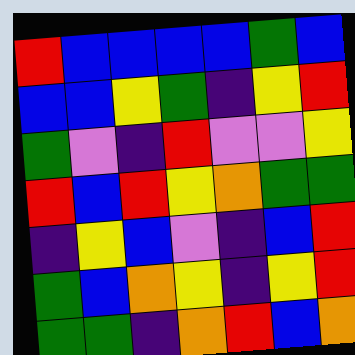[["red", "blue", "blue", "blue", "blue", "green", "blue"], ["blue", "blue", "yellow", "green", "indigo", "yellow", "red"], ["green", "violet", "indigo", "red", "violet", "violet", "yellow"], ["red", "blue", "red", "yellow", "orange", "green", "green"], ["indigo", "yellow", "blue", "violet", "indigo", "blue", "red"], ["green", "blue", "orange", "yellow", "indigo", "yellow", "red"], ["green", "green", "indigo", "orange", "red", "blue", "orange"]]